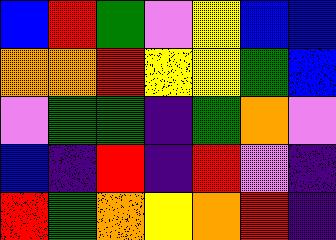[["blue", "red", "green", "violet", "yellow", "blue", "blue"], ["orange", "orange", "red", "yellow", "yellow", "green", "blue"], ["violet", "green", "green", "indigo", "green", "orange", "violet"], ["blue", "indigo", "red", "indigo", "red", "violet", "indigo"], ["red", "green", "orange", "yellow", "orange", "red", "indigo"]]